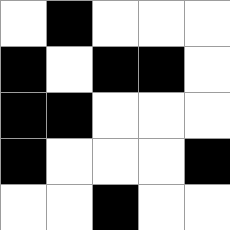[["white", "black", "white", "white", "white"], ["black", "white", "black", "black", "white"], ["black", "black", "white", "white", "white"], ["black", "white", "white", "white", "black"], ["white", "white", "black", "white", "white"]]